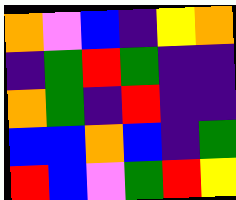[["orange", "violet", "blue", "indigo", "yellow", "orange"], ["indigo", "green", "red", "green", "indigo", "indigo"], ["orange", "green", "indigo", "red", "indigo", "indigo"], ["blue", "blue", "orange", "blue", "indigo", "green"], ["red", "blue", "violet", "green", "red", "yellow"]]